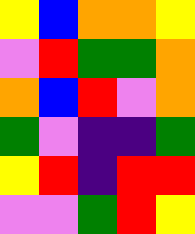[["yellow", "blue", "orange", "orange", "yellow"], ["violet", "red", "green", "green", "orange"], ["orange", "blue", "red", "violet", "orange"], ["green", "violet", "indigo", "indigo", "green"], ["yellow", "red", "indigo", "red", "red"], ["violet", "violet", "green", "red", "yellow"]]